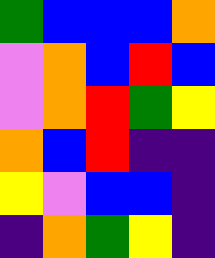[["green", "blue", "blue", "blue", "orange"], ["violet", "orange", "blue", "red", "blue"], ["violet", "orange", "red", "green", "yellow"], ["orange", "blue", "red", "indigo", "indigo"], ["yellow", "violet", "blue", "blue", "indigo"], ["indigo", "orange", "green", "yellow", "indigo"]]